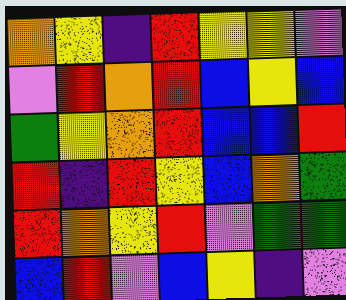[["orange", "yellow", "indigo", "red", "yellow", "yellow", "violet"], ["violet", "red", "orange", "red", "blue", "yellow", "blue"], ["green", "yellow", "orange", "red", "blue", "blue", "red"], ["red", "indigo", "red", "yellow", "blue", "orange", "green"], ["red", "orange", "yellow", "red", "violet", "green", "green"], ["blue", "red", "violet", "blue", "yellow", "indigo", "violet"]]